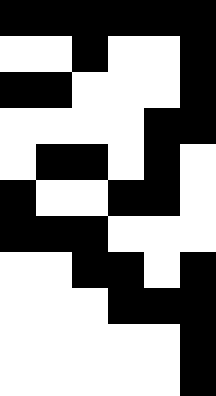[["black", "black", "black", "black", "black", "black"], ["white", "white", "black", "white", "white", "black"], ["black", "black", "white", "white", "white", "black"], ["white", "white", "white", "white", "black", "black"], ["white", "black", "black", "white", "black", "white"], ["black", "white", "white", "black", "black", "white"], ["black", "black", "black", "white", "white", "white"], ["white", "white", "black", "black", "white", "black"], ["white", "white", "white", "black", "black", "black"], ["white", "white", "white", "white", "white", "black"], ["white", "white", "white", "white", "white", "black"]]